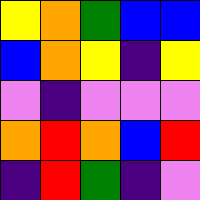[["yellow", "orange", "green", "blue", "blue"], ["blue", "orange", "yellow", "indigo", "yellow"], ["violet", "indigo", "violet", "violet", "violet"], ["orange", "red", "orange", "blue", "red"], ["indigo", "red", "green", "indigo", "violet"]]